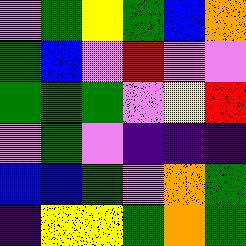[["violet", "green", "yellow", "green", "blue", "orange"], ["green", "blue", "violet", "red", "violet", "violet"], ["green", "green", "green", "violet", "yellow", "red"], ["violet", "green", "violet", "indigo", "indigo", "indigo"], ["blue", "blue", "green", "violet", "orange", "green"], ["indigo", "yellow", "yellow", "green", "orange", "green"]]